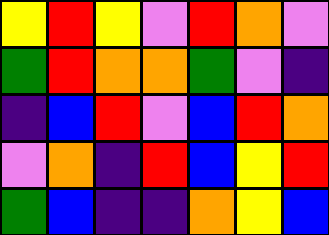[["yellow", "red", "yellow", "violet", "red", "orange", "violet"], ["green", "red", "orange", "orange", "green", "violet", "indigo"], ["indigo", "blue", "red", "violet", "blue", "red", "orange"], ["violet", "orange", "indigo", "red", "blue", "yellow", "red"], ["green", "blue", "indigo", "indigo", "orange", "yellow", "blue"]]